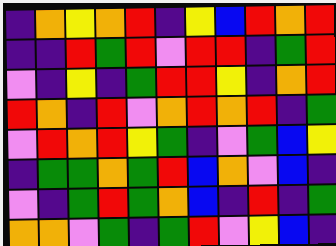[["indigo", "orange", "yellow", "orange", "red", "indigo", "yellow", "blue", "red", "orange", "red"], ["indigo", "indigo", "red", "green", "red", "violet", "red", "red", "indigo", "green", "red"], ["violet", "indigo", "yellow", "indigo", "green", "red", "red", "yellow", "indigo", "orange", "red"], ["red", "orange", "indigo", "red", "violet", "orange", "red", "orange", "red", "indigo", "green"], ["violet", "red", "orange", "red", "yellow", "green", "indigo", "violet", "green", "blue", "yellow"], ["indigo", "green", "green", "orange", "green", "red", "blue", "orange", "violet", "blue", "indigo"], ["violet", "indigo", "green", "red", "green", "orange", "blue", "indigo", "red", "indigo", "green"], ["orange", "orange", "violet", "green", "indigo", "green", "red", "violet", "yellow", "blue", "indigo"]]